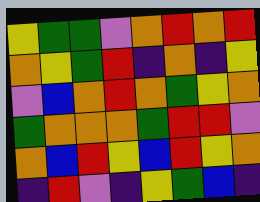[["yellow", "green", "green", "violet", "orange", "red", "orange", "red"], ["orange", "yellow", "green", "red", "indigo", "orange", "indigo", "yellow"], ["violet", "blue", "orange", "red", "orange", "green", "yellow", "orange"], ["green", "orange", "orange", "orange", "green", "red", "red", "violet"], ["orange", "blue", "red", "yellow", "blue", "red", "yellow", "orange"], ["indigo", "red", "violet", "indigo", "yellow", "green", "blue", "indigo"]]